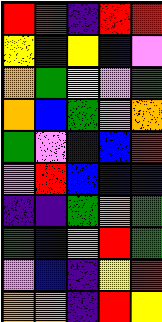[["red", "red", "indigo", "red", "red"], ["yellow", "indigo", "yellow", "blue", "violet"], ["orange", "green", "yellow", "violet", "green"], ["orange", "blue", "green", "violet", "orange"], ["green", "violet", "blue", "blue", "red"], ["violet", "red", "blue", "blue", "indigo"], ["indigo", "indigo", "green", "orange", "green"], ["green", "blue", "orange", "red", "green"], ["violet", "blue", "indigo", "yellow", "red"], ["orange", "orange", "indigo", "red", "yellow"]]